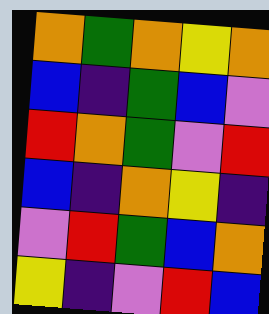[["orange", "green", "orange", "yellow", "orange"], ["blue", "indigo", "green", "blue", "violet"], ["red", "orange", "green", "violet", "red"], ["blue", "indigo", "orange", "yellow", "indigo"], ["violet", "red", "green", "blue", "orange"], ["yellow", "indigo", "violet", "red", "blue"]]